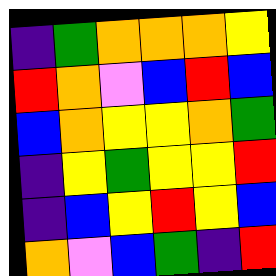[["indigo", "green", "orange", "orange", "orange", "yellow"], ["red", "orange", "violet", "blue", "red", "blue"], ["blue", "orange", "yellow", "yellow", "orange", "green"], ["indigo", "yellow", "green", "yellow", "yellow", "red"], ["indigo", "blue", "yellow", "red", "yellow", "blue"], ["orange", "violet", "blue", "green", "indigo", "red"]]